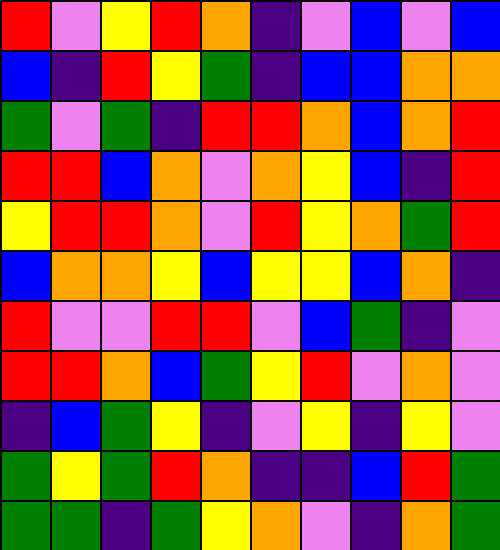[["red", "violet", "yellow", "red", "orange", "indigo", "violet", "blue", "violet", "blue"], ["blue", "indigo", "red", "yellow", "green", "indigo", "blue", "blue", "orange", "orange"], ["green", "violet", "green", "indigo", "red", "red", "orange", "blue", "orange", "red"], ["red", "red", "blue", "orange", "violet", "orange", "yellow", "blue", "indigo", "red"], ["yellow", "red", "red", "orange", "violet", "red", "yellow", "orange", "green", "red"], ["blue", "orange", "orange", "yellow", "blue", "yellow", "yellow", "blue", "orange", "indigo"], ["red", "violet", "violet", "red", "red", "violet", "blue", "green", "indigo", "violet"], ["red", "red", "orange", "blue", "green", "yellow", "red", "violet", "orange", "violet"], ["indigo", "blue", "green", "yellow", "indigo", "violet", "yellow", "indigo", "yellow", "violet"], ["green", "yellow", "green", "red", "orange", "indigo", "indigo", "blue", "red", "green"], ["green", "green", "indigo", "green", "yellow", "orange", "violet", "indigo", "orange", "green"]]